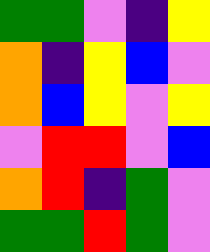[["green", "green", "violet", "indigo", "yellow"], ["orange", "indigo", "yellow", "blue", "violet"], ["orange", "blue", "yellow", "violet", "yellow"], ["violet", "red", "red", "violet", "blue"], ["orange", "red", "indigo", "green", "violet"], ["green", "green", "red", "green", "violet"]]